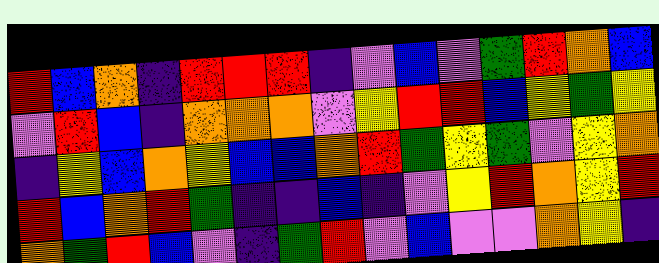[["red", "blue", "orange", "indigo", "red", "red", "red", "indigo", "violet", "blue", "violet", "green", "red", "orange", "blue"], ["violet", "red", "blue", "indigo", "orange", "orange", "orange", "violet", "yellow", "red", "red", "blue", "yellow", "green", "yellow"], ["indigo", "yellow", "blue", "orange", "yellow", "blue", "blue", "orange", "red", "green", "yellow", "green", "violet", "yellow", "orange"], ["red", "blue", "orange", "red", "green", "indigo", "indigo", "blue", "indigo", "violet", "yellow", "red", "orange", "yellow", "red"], ["orange", "green", "red", "blue", "violet", "indigo", "green", "red", "violet", "blue", "violet", "violet", "orange", "yellow", "indigo"]]